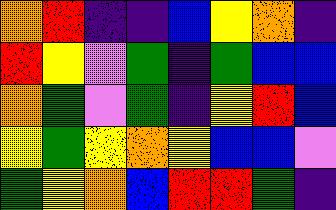[["orange", "red", "indigo", "indigo", "blue", "yellow", "orange", "indigo"], ["red", "yellow", "violet", "green", "indigo", "green", "blue", "blue"], ["orange", "green", "violet", "green", "indigo", "yellow", "red", "blue"], ["yellow", "green", "yellow", "orange", "yellow", "blue", "blue", "violet"], ["green", "yellow", "orange", "blue", "red", "red", "green", "indigo"]]